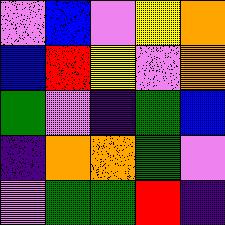[["violet", "blue", "violet", "yellow", "orange"], ["blue", "red", "yellow", "violet", "orange"], ["green", "violet", "indigo", "green", "blue"], ["indigo", "orange", "orange", "green", "violet"], ["violet", "green", "green", "red", "indigo"]]